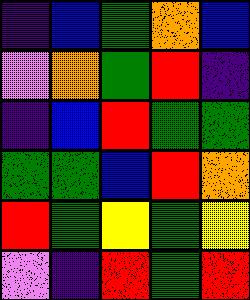[["indigo", "blue", "green", "orange", "blue"], ["violet", "orange", "green", "red", "indigo"], ["indigo", "blue", "red", "green", "green"], ["green", "green", "blue", "red", "orange"], ["red", "green", "yellow", "green", "yellow"], ["violet", "indigo", "red", "green", "red"]]